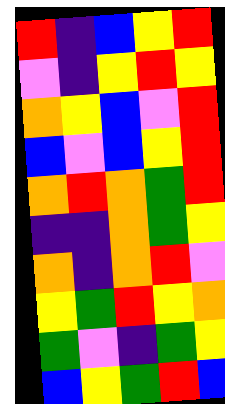[["red", "indigo", "blue", "yellow", "red"], ["violet", "indigo", "yellow", "red", "yellow"], ["orange", "yellow", "blue", "violet", "red"], ["blue", "violet", "blue", "yellow", "red"], ["orange", "red", "orange", "green", "red"], ["indigo", "indigo", "orange", "green", "yellow"], ["orange", "indigo", "orange", "red", "violet"], ["yellow", "green", "red", "yellow", "orange"], ["green", "violet", "indigo", "green", "yellow"], ["blue", "yellow", "green", "red", "blue"]]